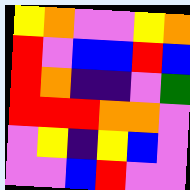[["yellow", "orange", "violet", "violet", "yellow", "orange"], ["red", "violet", "blue", "blue", "red", "blue"], ["red", "orange", "indigo", "indigo", "violet", "green"], ["red", "red", "red", "orange", "orange", "violet"], ["violet", "yellow", "indigo", "yellow", "blue", "violet"], ["violet", "violet", "blue", "red", "violet", "violet"]]